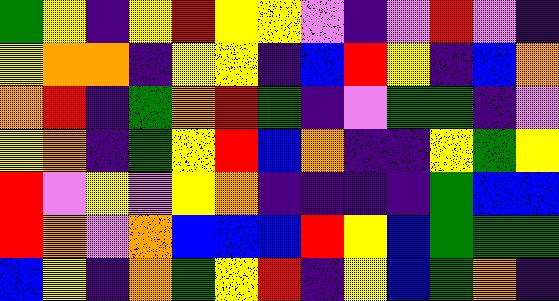[["green", "yellow", "indigo", "yellow", "red", "yellow", "yellow", "violet", "indigo", "violet", "red", "violet", "indigo"], ["yellow", "orange", "orange", "indigo", "yellow", "yellow", "indigo", "blue", "red", "yellow", "indigo", "blue", "orange"], ["orange", "red", "indigo", "green", "orange", "red", "green", "indigo", "violet", "green", "green", "indigo", "violet"], ["yellow", "orange", "indigo", "green", "yellow", "red", "blue", "orange", "indigo", "indigo", "yellow", "green", "yellow"], ["red", "violet", "yellow", "violet", "yellow", "orange", "indigo", "indigo", "indigo", "indigo", "green", "blue", "blue"], ["red", "orange", "violet", "orange", "blue", "blue", "blue", "red", "yellow", "blue", "green", "green", "green"], ["blue", "yellow", "indigo", "orange", "green", "yellow", "red", "indigo", "yellow", "blue", "green", "orange", "indigo"]]